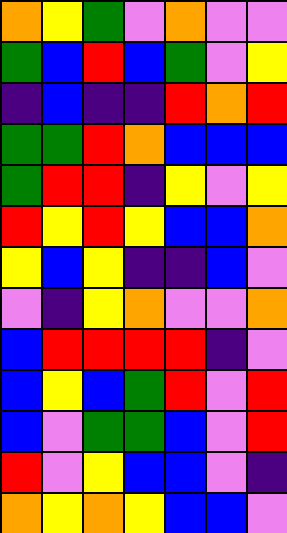[["orange", "yellow", "green", "violet", "orange", "violet", "violet"], ["green", "blue", "red", "blue", "green", "violet", "yellow"], ["indigo", "blue", "indigo", "indigo", "red", "orange", "red"], ["green", "green", "red", "orange", "blue", "blue", "blue"], ["green", "red", "red", "indigo", "yellow", "violet", "yellow"], ["red", "yellow", "red", "yellow", "blue", "blue", "orange"], ["yellow", "blue", "yellow", "indigo", "indigo", "blue", "violet"], ["violet", "indigo", "yellow", "orange", "violet", "violet", "orange"], ["blue", "red", "red", "red", "red", "indigo", "violet"], ["blue", "yellow", "blue", "green", "red", "violet", "red"], ["blue", "violet", "green", "green", "blue", "violet", "red"], ["red", "violet", "yellow", "blue", "blue", "violet", "indigo"], ["orange", "yellow", "orange", "yellow", "blue", "blue", "violet"]]